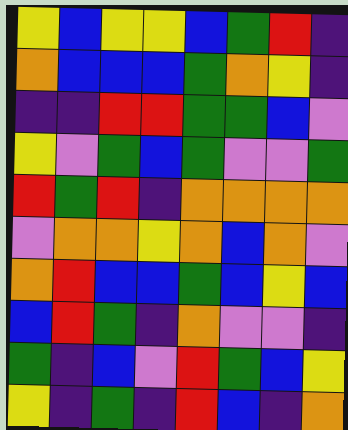[["yellow", "blue", "yellow", "yellow", "blue", "green", "red", "indigo"], ["orange", "blue", "blue", "blue", "green", "orange", "yellow", "indigo"], ["indigo", "indigo", "red", "red", "green", "green", "blue", "violet"], ["yellow", "violet", "green", "blue", "green", "violet", "violet", "green"], ["red", "green", "red", "indigo", "orange", "orange", "orange", "orange"], ["violet", "orange", "orange", "yellow", "orange", "blue", "orange", "violet"], ["orange", "red", "blue", "blue", "green", "blue", "yellow", "blue"], ["blue", "red", "green", "indigo", "orange", "violet", "violet", "indigo"], ["green", "indigo", "blue", "violet", "red", "green", "blue", "yellow"], ["yellow", "indigo", "green", "indigo", "red", "blue", "indigo", "orange"]]